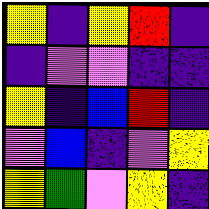[["yellow", "indigo", "yellow", "red", "indigo"], ["indigo", "violet", "violet", "indigo", "indigo"], ["yellow", "indigo", "blue", "red", "indigo"], ["violet", "blue", "indigo", "violet", "yellow"], ["yellow", "green", "violet", "yellow", "indigo"]]